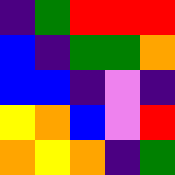[["indigo", "green", "red", "red", "red"], ["blue", "indigo", "green", "green", "orange"], ["blue", "blue", "indigo", "violet", "indigo"], ["yellow", "orange", "blue", "violet", "red"], ["orange", "yellow", "orange", "indigo", "green"]]